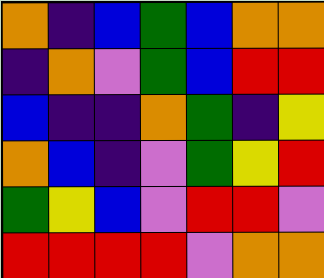[["orange", "indigo", "blue", "green", "blue", "orange", "orange"], ["indigo", "orange", "violet", "green", "blue", "red", "red"], ["blue", "indigo", "indigo", "orange", "green", "indigo", "yellow"], ["orange", "blue", "indigo", "violet", "green", "yellow", "red"], ["green", "yellow", "blue", "violet", "red", "red", "violet"], ["red", "red", "red", "red", "violet", "orange", "orange"]]